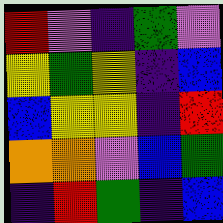[["red", "violet", "indigo", "green", "violet"], ["yellow", "green", "yellow", "indigo", "blue"], ["blue", "yellow", "yellow", "indigo", "red"], ["orange", "orange", "violet", "blue", "green"], ["indigo", "red", "green", "indigo", "blue"]]